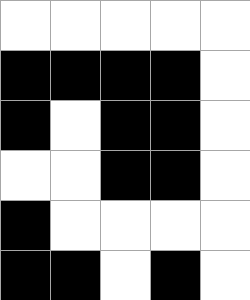[["white", "white", "white", "white", "white"], ["black", "black", "black", "black", "white"], ["black", "white", "black", "black", "white"], ["white", "white", "black", "black", "white"], ["black", "white", "white", "white", "white"], ["black", "black", "white", "black", "white"]]